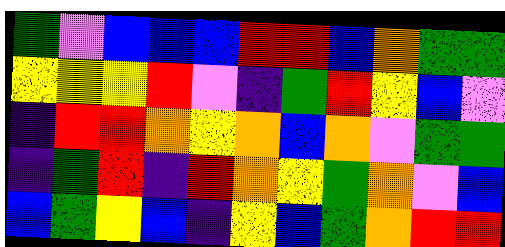[["green", "violet", "blue", "blue", "blue", "red", "red", "blue", "orange", "green", "green"], ["yellow", "yellow", "yellow", "red", "violet", "indigo", "green", "red", "yellow", "blue", "violet"], ["indigo", "red", "red", "orange", "yellow", "orange", "blue", "orange", "violet", "green", "green"], ["indigo", "green", "red", "indigo", "red", "orange", "yellow", "green", "orange", "violet", "blue"], ["blue", "green", "yellow", "blue", "indigo", "yellow", "blue", "green", "orange", "red", "red"]]